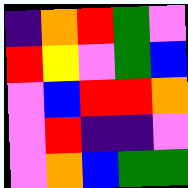[["indigo", "orange", "red", "green", "violet"], ["red", "yellow", "violet", "green", "blue"], ["violet", "blue", "red", "red", "orange"], ["violet", "red", "indigo", "indigo", "violet"], ["violet", "orange", "blue", "green", "green"]]